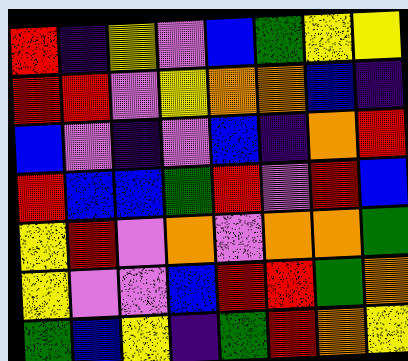[["red", "indigo", "yellow", "violet", "blue", "green", "yellow", "yellow"], ["red", "red", "violet", "yellow", "orange", "orange", "blue", "indigo"], ["blue", "violet", "indigo", "violet", "blue", "indigo", "orange", "red"], ["red", "blue", "blue", "green", "red", "violet", "red", "blue"], ["yellow", "red", "violet", "orange", "violet", "orange", "orange", "green"], ["yellow", "violet", "violet", "blue", "red", "red", "green", "orange"], ["green", "blue", "yellow", "indigo", "green", "red", "orange", "yellow"]]